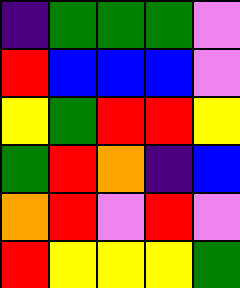[["indigo", "green", "green", "green", "violet"], ["red", "blue", "blue", "blue", "violet"], ["yellow", "green", "red", "red", "yellow"], ["green", "red", "orange", "indigo", "blue"], ["orange", "red", "violet", "red", "violet"], ["red", "yellow", "yellow", "yellow", "green"]]